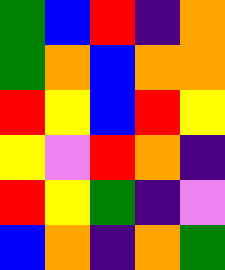[["green", "blue", "red", "indigo", "orange"], ["green", "orange", "blue", "orange", "orange"], ["red", "yellow", "blue", "red", "yellow"], ["yellow", "violet", "red", "orange", "indigo"], ["red", "yellow", "green", "indigo", "violet"], ["blue", "orange", "indigo", "orange", "green"]]